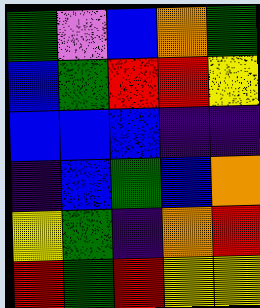[["green", "violet", "blue", "orange", "green"], ["blue", "green", "red", "red", "yellow"], ["blue", "blue", "blue", "indigo", "indigo"], ["indigo", "blue", "green", "blue", "orange"], ["yellow", "green", "indigo", "orange", "red"], ["red", "green", "red", "yellow", "yellow"]]